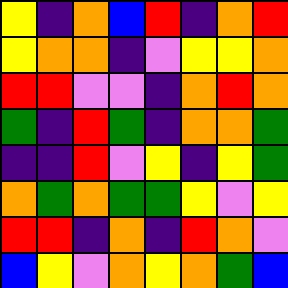[["yellow", "indigo", "orange", "blue", "red", "indigo", "orange", "red"], ["yellow", "orange", "orange", "indigo", "violet", "yellow", "yellow", "orange"], ["red", "red", "violet", "violet", "indigo", "orange", "red", "orange"], ["green", "indigo", "red", "green", "indigo", "orange", "orange", "green"], ["indigo", "indigo", "red", "violet", "yellow", "indigo", "yellow", "green"], ["orange", "green", "orange", "green", "green", "yellow", "violet", "yellow"], ["red", "red", "indigo", "orange", "indigo", "red", "orange", "violet"], ["blue", "yellow", "violet", "orange", "yellow", "orange", "green", "blue"]]